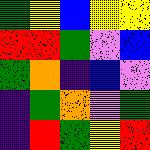[["green", "yellow", "blue", "yellow", "yellow"], ["red", "red", "green", "violet", "blue"], ["green", "orange", "indigo", "blue", "violet"], ["indigo", "green", "orange", "violet", "green"], ["indigo", "red", "green", "yellow", "red"]]